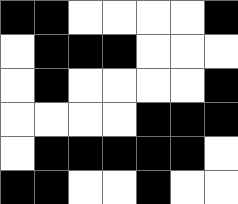[["black", "black", "white", "white", "white", "white", "black"], ["white", "black", "black", "black", "white", "white", "white"], ["white", "black", "white", "white", "white", "white", "black"], ["white", "white", "white", "white", "black", "black", "black"], ["white", "black", "black", "black", "black", "black", "white"], ["black", "black", "white", "white", "black", "white", "white"]]